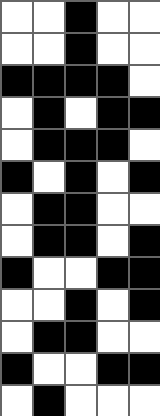[["white", "white", "black", "white", "white"], ["white", "white", "black", "white", "white"], ["black", "black", "black", "black", "white"], ["white", "black", "white", "black", "black"], ["white", "black", "black", "black", "white"], ["black", "white", "black", "white", "black"], ["white", "black", "black", "white", "white"], ["white", "black", "black", "white", "black"], ["black", "white", "white", "black", "black"], ["white", "white", "black", "white", "black"], ["white", "black", "black", "white", "white"], ["black", "white", "white", "black", "black"], ["white", "black", "white", "white", "white"]]